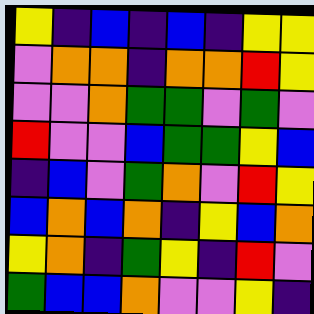[["yellow", "indigo", "blue", "indigo", "blue", "indigo", "yellow", "yellow"], ["violet", "orange", "orange", "indigo", "orange", "orange", "red", "yellow"], ["violet", "violet", "orange", "green", "green", "violet", "green", "violet"], ["red", "violet", "violet", "blue", "green", "green", "yellow", "blue"], ["indigo", "blue", "violet", "green", "orange", "violet", "red", "yellow"], ["blue", "orange", "blue", "orange", "indigo", "yellow", "blue", "orange"], ["yellow", "orange", "indigo", "green", "yellow", "indigo", "red", "violet"], ["green", "blue", "blue", "orange", "violet", "violet", "yellow", "indigo"]]